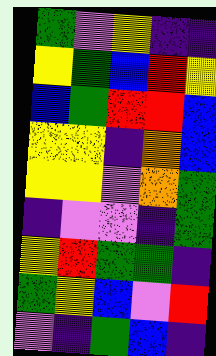[["green", "violet", "yellow", "indigo", "indigo"], ["yellow", "green", "blue", "red", "yellow"], ["blue", "green", "red", "red", "blue"], ["yellow", "yellow", "indigo", "orange", "blue"], ["yellow", "yellow", "violet", "orange", "green"], ["indigo", "violet", "violet", "indigo", "green"], ["yellow", "red", "green", "green", "indigo"], ["green", "yellow", "blue", "violet", "red"], ["violet", "indigo", "green", "blue", "indigo"]]